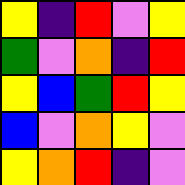[["yellow", "indigo", "red", "violet", "yellow"], ["green", "violet", "orange", "indigo", "red"], ["yellow", "blue", "green", "red", "yellow"], ["blue", "violet", "orange", "yellow", "violet"], ["yellow", "orange", "red", "indigo", "violet"]]